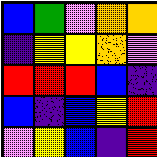[["blue", "green", "violet", "orange", "orange"], ["indigo", "yellow", "yellow", "orange", "violet"], ["red", "red", "red", "blue", "indigo"], ["blue", "indigo", "blue", "yellow", "red"], ["violet", "yellow", "blue", "indigo", "red"]]